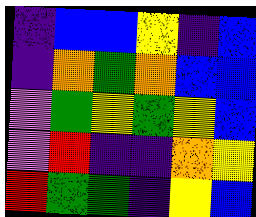[["indigo", "blue", "blue", "yellow", "indigo", "blue"], ["indigo", "orange", "green", "orange", "blue", "blue"], ["violet", "green", "yellow", "green", "yellow", "blue"], ["violet", "red", "indigo", "indigo", "orange", "yellow"], ["red", "green", "green", "indigo", "yellow", "blue"]]